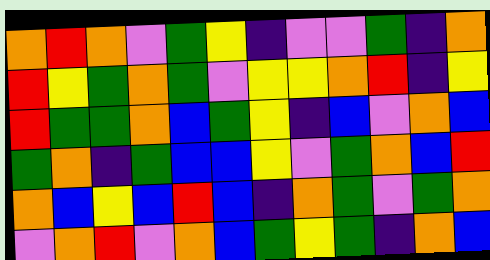[["orange", "red", "orange", "violet", "green", "yellow", "indigo", "violet", "violet", "green", "indigo", "orange"], ["red", "yellow", "green", "orange", "green", "violet", "yellow", "yellow", "orange", "red", "indigo", "yellow"], ["red", "green", "green", "orange", "blue", "green", "yellow", "indigo", "blue", "violet", "orange", "blue"], ["green", "orange", "indigo", "green", "blue", "blue", "yellow", "violet", "green", "orange", "blue", "red"], ["orange", "blue", "yellow", "blue", "red", "blue", "indigo", "orange", "green", "violet", "green", "orange"], ["violet", "orange", "red", "violet", "orange", "blue", "green", "yellow", "green", "indigo", "orange", "blue"]]